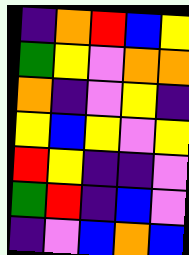[["indigo", "orange", "red", "blue", "yellow"], ["green", "yellow", "violet", "orange", "orange"], ["orange", "indigo", "violet", "yellow", "indigo"], ["yellow", "blue", "yellow", "violet", "yellow"], ["red", "yellow", "indigo", "indigo", "violet"], ["green", "red", "indigo", "blue", "violet"], ["indigo", "violet", "blue", "orange", "blue"]]